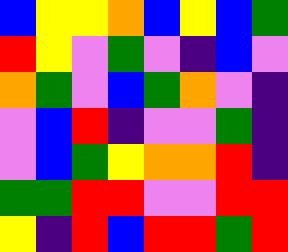[["blue", "yellow", "yellow", "orange", "blue", "yellow", "blue", "green"], ["red", "yellow", "violet", "green", "violet", "indigo", "blue", "violet"], ["orange", "green", "violet", "blue", "green", "orange", "violet", "indigo"], ["violet", "blue", "red", "indigo", "violet", "violet", "green", "indigo"], ["violet", "blue", "green", "yellow", "orange", "orange", "red", "indigo"], ["green", "green", "red", "red", "violet", "violet", "red", "red"], ["yellow", "indigo", "red", "blue", "red", "red", "green", "red"]]